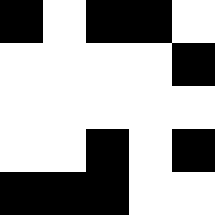[["black", "white", "black", "black", "white"], ["white", "white", "white", "white", "black"], ["white", "white", "white", "white", "white"], ["white", "white", "black", "white", "black"], ["black", "black", "black", "white", "white"]]